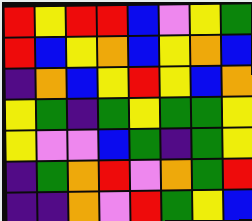[["red", "yellow", "red", "red", "blue", "violet", "yellow", "green"], ["red", "blue", "yellow", "orange", "blue", "yellow", "orange", "blue"], ["indigo", "orange", "blue", "yellow", "red", "yellow", "blue", "orange"], ["yellow", "green", "indigo", "green", "yellow", "green", "green", "yellow"], ["yellow", "violet", "violet", "blue", "green", "indigo", "green", "yellow"], ["indigo", "green", "orange", "red", "violet", "orange", "green", "red"], ["indigo", "indigo", "orange", "violet", "red", "green", "yellow", "blue"]]